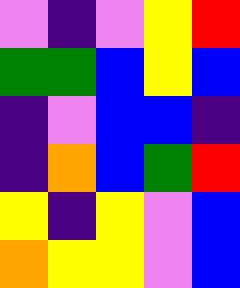[["violet", "indigo", "violet", "yellow", "red"], ["green", "green", "blue", "yellow", "blue"], ["indigo", "violet", "blue", "blue", "indigo"], ["indigo", "orange", "blue", "green", "red"], ["yellow", "indigo", "yellow", "violet", "blue"], ["orange", "yellow", "yellow", "violet", "blue"]]